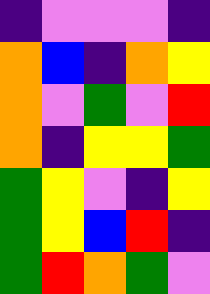[["indigo", "violet", "violet", "violet", "indigo"], ["orange", "blue", "indigo", "orange", "yellow"], ["orange", "violet", "green", "violet", "red"], ["orange", "indigo", "yellow", "yellow", "green"], ["green", "yellow", "violet", "indigo", "yellow"], ["green", "yellow", "blue", "red", "indigo"], ["green", "red", "orange", "green", "violet"]]